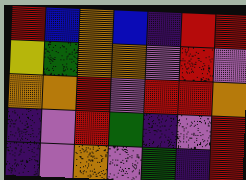[["red", "blue", "orange", "blue", "indigo", "red", "red"], ["yellow", "green", "orange", "orange", "violet", "red", "violet"], ["orange", "orange", "red", "violet", "red", "red", "orange"], ["indigo", "violet", "red", "green", "indigo", "violet", "red"], ["indigo", "violet", "orange", "violet", "green", "indigo", "red"]]